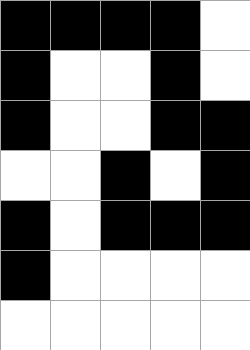[["black", "black", "black", "black", "white"], ["black", "white", "white", "black", "white"], ["black", "white", "white", "black", "black"], ["white", "white", "black", "white", "black"], ["black", "white", "black", "black", "black"], ["black", "white", "white", "white", "white"], ["white", "white", "white", "white", "white"]]